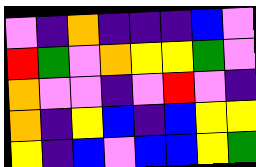[["violet", "indigo", "orange", "indigo", "indigo", "indigo", "blue", "violet"], ["red", "green", "violet", "orange", "yellow", "yellow", "green", "violet"], ["orange", "violet", "violet", "indigo", "violet", "red", "violet", "indigo"], ["orange", "indigo", "yellow", "blue", "indigo", "blue", "yellow", "yellow"], ["yellow", "indigo", "blue", "violet", "blue", "blue", "yellow", "green"]]